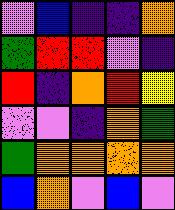[["violet", "blue", "indigo", "indigo", "orange"], ["green", "red", "red", "violet", "indigo"], ["red", "indigo", "orange", "red", "yellow"], ["violet", "violet", "indigo", "orange", "green"], ["green", "orange", "orange", "orange", "orange"], ["blue", "orange", "violet", "blue", "violet"]]